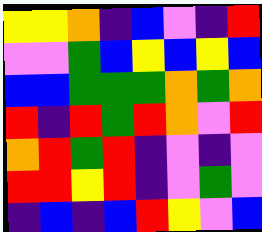[["yellow", "yellow", "orange", "indigo", "blue", "violet", "indigo", "red"], ["violet", "violet", "green", "blue", "yellow", "blue", "yellow", "blue"], ["blue", "blue", "green", "green", "green", "orange", "green", "orange"], ["red", "indigo", "red", "green", "red", "orange", "violet", "red"], ["orange", "red", "green", "red", "indigo", "violet", "indigo", "violet"], ["red", "red", "yellow", "red", "indigo", "violet", "green", "violet"], ["indigo", "blue", "indigo", "blue", "red", "yellow", "violet", "blue"]]